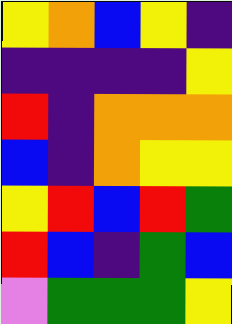[["yellow", "orange", "blue", "yellow", "indigo"], ["indigo", "indigo", "indigo", "indigo", "yellow"], ["red", "indigo", "orange", "orange", "orange"], ["blue", "indigo", "orange", "yellow", "yellow"], ["yellow", "red", "blue", "red", "green"], ["red", "blue", "indigo", "green", "blue"], ["violet", "green", "green", "green", "yellow"]]